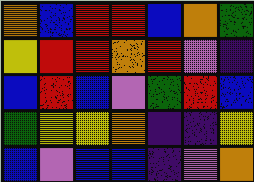[["orange", "blue", "red", "red", "blue", "orange", "green"], ["yellow", "red", "red", "orange", "red", "violet", "indigo"], ["blue", "red", "blue", "violet", "green", "red", "blue"], ["green", "yellow", "yellow", "orange", "indigo", "indigo", "yellow"], ["blue", "violet", "blue", "blue", "indigo", "violet", "orange"]]